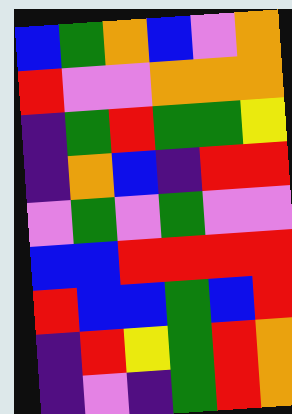[["blue", "green", "orange", "blue", "violet", "orange"], ["red", "violet", "violet", "orange", "orange", "orange"], ["indigo", "green", "red", "green", "green", "yellow"], ["indigo", "orange", "blue", "indigo", "red", "red"], ["violet", "green", "violet", "green", "violet", "violet"], ["blue", "blue", "red", "red", "red", "red"], ["red", "blue", "blue", "green", "blue", "red"], ["indigo", "red", "yellow", "green", "red", "orange"], ["indigo", "violet", "indigo", "green", "red", "orange"]]